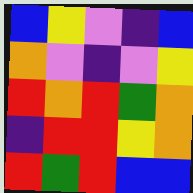[["blue", "yellow", "violet", "indigo", "blue"], ["orange", "violet", "indigo", "violet", "yellow"], ["red", "orange", "red", "green", "orange"], ["indigo", "red", "red", "yellow", "orange"], ["red", "green", "red", "blue", "blue"]]